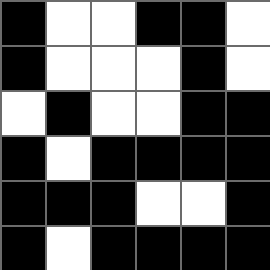[["black", "white", "white", "black", "black", "white"], ["black", "white", "white", "white", "black", "white"], ["white", "black", "white", "white", "black", "black"], ["black", "white", "black", "black", "black", "black"], ["black", "black", "black", "white", "white", "black"], ["black", "white", "black", "black", "black", "black"]]